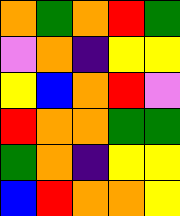[["orange", "green", "orange", "red", "green"], ["violet", "orange", "indigo", "yellow", "yellow"], ["yellow", "blue", "orange", "red", "violet"], ["red", "orange", "orange", "green", "green"], ["green", "orange", "indigo", "yellow", "yellow"], ["blue", "red", "orange", "orange", "yellow"]]